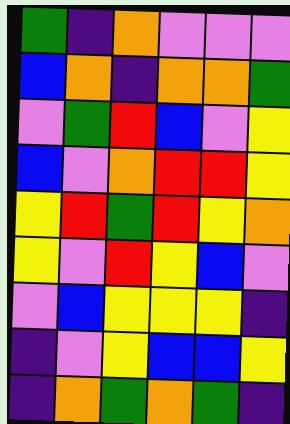[["green", "indigo", "orange", "violet", "violet", "violet"], ["blue", "orange", "indigo", "orange", "orange", "green"], ["violet", "green", "red", "blue", "violet", "yellow"], ["blue", "violet", "orange", "red", "red", "yellow"], ["yellow", "red", "green", "red", "yellow", "orange"], ["yellow", "violet", "red", "yellow", "blue", "violet"], ["violet", "blue", "yellow", "yellow", "yellow", "indigo"], ["indigo", "violet", "yellow", "blue", "blue", "yellow"], ["indigo", "orange", "green", "orange", "green", "indigo"]]